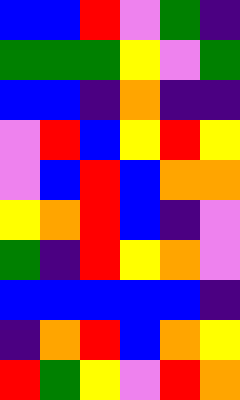[["blue", "blue", "red", "violet", "green", "indigo"], ["green", "green", "green", "yellow", "violet", "green"], ["blue", "blue", "indigo", "orange", "indigo", "indigo"], ["violet", "red", "blue", "yellow", "red", "yellow"], ["violet", "blue", "red", "blue", "orange", "orange"], ["yellow", "orange", "red", "blue", "indigo", "violet"], ["green", "indigo", "red", "yellow", "orange", "violet"], ["blue", "blue", "blue", "blue", "blue", "indigo"], ["indigo", "orange", "red", "blue", "orange", "yellow"], ["red", "green", "yellow", "violet", "red", "orange"]]